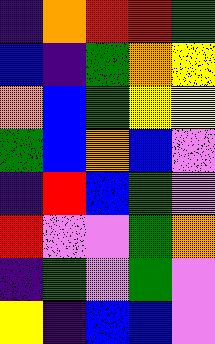[["indigo", "orange", "red", "red", "green"], ["blue", "indigo", "green", "orange", "yellow"], ["orange", "blue", "green", "yellow", "yellow"], ["green", "blue", "orange", "blue", "violet"], ["indigo", "red", "blue", "green", "violet"], ["red", "violet", "violet", "green", "orange"], ["indigo", "green", "violet", "green", "violet"], ["yellow", "indigo", "blue", "blue", "violet"]]